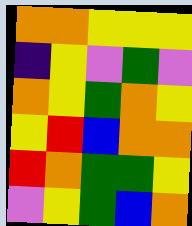[["orange", "orange", "yellow", "yellow", "yellow"], ["indigo", "yellow", "violet", "green", "violet"], ["orange", "yellow", "green", "orange", "yellow"], ["yellow", "red", "blue", "orange", "orange"], ["red", "orange", "green", "green", "yellow"], ["violet", "yellow", "green", "blue", "orange"]]